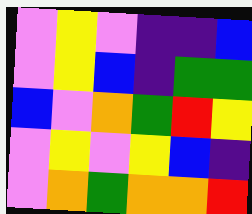[["violet", "yellow", "violet", "indigo", "indigo", "blue"], ["violet", "yellow", "blue", "indigo", "green", "green"], ["blue", "violet", "orange", "green", "red", "yellow"], ["violet", "yellow", "violet", "yellow", "blue", "indigo"], ["violet", "orange", "green", "orange", "orange", "red"]]